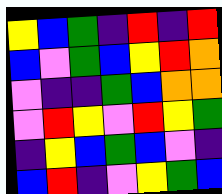[["yellow", "blue", "green", "indigo", "red", "indigo", "red"], ["blue", "violet", "green", "blue", "yellow", "red", "orange"], ["violet", "indigo", "indigo", "green", "blue", "orange", "orange"], ["violet", "red", "yellow", "violet", "red", "yellow", "green"], ["indigo", "yellow", "blue", "green", "blue", "violet", "indigo"], ["blue", "red", "indigo", "violet", "yellow", "green", "blue"]]